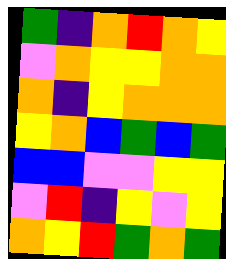[["green", "indigo", "orange", "red", "orange", "yellow"], ["violet", "orange", "yellow", "yellow", "orange", "orange"], ["orange", "indigo", "yellow", "orange", "orange", "orange"], ["yellow", "orange", "blue", "green", "blue", "green"], ["blue", "blue", "violet", "violet", "yellow", "yellow"], ["violet", "red", "indigo", "yellow", "violet", "yellow"], ["orange", "yellow", "red", "green", "orange", "green"]]